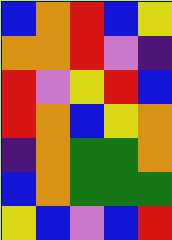[["blue", "orange", "red", "blue", "yellow"], ["orange", "orange", "red", "violet", "indigo"], ["red", "violet", "yellow", "red", "blue"], ["red", "orange", "blue", "yellow", "orange"], ["indigo", "orange", "green", "green", "orange"], ["blue", "orange", "green", "green", "green"], ["yellow", "blue", "violet", "blue", "red"]]